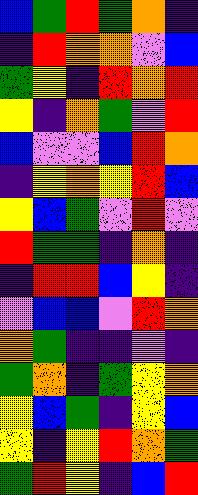[["blue", "green", "red", "green", "orange", "indigo"], ["indigo", "red", "orange", "orange", "violet", "blue"], ["green", "yellow", "indigo", "red", "orange", "red"], ["yellow", "indigo", "orange", "green", "violet", "red"], ["blue", "violet", "violet", "blue", "red", "orange"], ["indigo", "yellow", "orange", "yellow", "red", "blue"], ["yellow", "blue", "green", "violet", "red", "violet"], ["red", "green", "green", "indigo", "orange", "indigo"], ["indigo", "red", "red", "blue", "yellow", "indigo"], ["violet", "blue", "blue", "violet", "red", "orange"], ["orange", "green", "indigo", "indigo", "violet", "indigo"], ["green", "orange", "indigo", "green", "yellow", "orange"], ["yellow", "blue", "green", "indigo", "yellow", "blue"], ["yellow", "indigo", "yellow", "red", "orange", "green"], ["green", "red", "yellow", "indigo", "blue", "red"]]